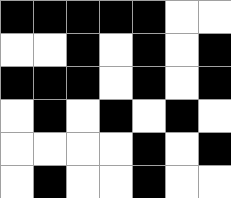[["black", "black", "black", "black", "black", "white", "white"], ["white", "white", "black", "white", "black", "white", "black"], ["black", "black", "black", "white", "black", "white", "black"], ["white", "black", "white", "black", "white", "black", "white"], ["white", "white", "white", "white", "black", "white", "black"], ["white", "black", "white", "white", "black", "white", "white"]]